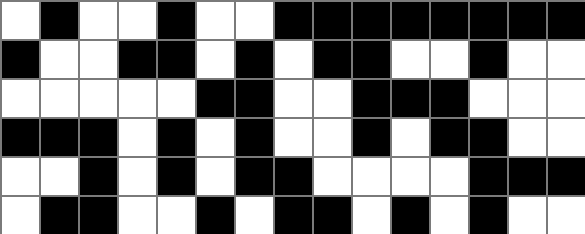[["white", "black", "white", "white", "black", "white", "white", "black", "black", "black", "black", "black", "black", "black", "black"], ["black", "white", "white", "black", "black", "white", "black", "white", "black", "black", "white", "white", "black", "white", "white"], ["white", "white", "white", "white", "white", "black", "black", "white", "white", "black", "black", "black", "white", "white", "white"], ["black", "black", "black", "white", "black", "white", "black", "white", "white", "black", "white", "black", "black", "white", "white"], ["white", "white", "black", "white", "black", "white", "black", "black", "white", "white", "white", "white", "black", "black", "black"], ["white", "black", "black", "white", "white", "black", "white", "black", "black", "white", "black", "white", "black", "white", "white"]]